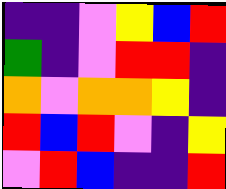[["indigo", "indigo", "violet", "yellow", "blue", "red"], ["green", "indigo", "violet", "red", "red", "indigo"], ["orange", "violet", "orange", "orange", "yellow", "indigo"], ["red", "blue", "red", "violet", "indigo", "yellow"], ["violet", "red", "blue", "indigo", "indigo", "red"]]